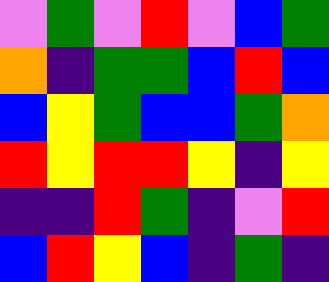[["violet", "green", "violet", "red", "violet", "blue", "green"], ["orange", "indigo", "green", "green", "blue", "red", "blue"], ["blue", "yellow", "green", "blue", "blue", "green", "orange"], ["red", "yellow", "red", "red", "yellow", "indigo", "yellow"], ["indigo", "indigo", "red", "green", "indigo", "violet", "red"], ["blue", "red", "yellow", "blue", "indigo", "green", "indigo"]]